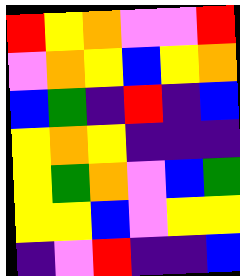[["red", "yellow", "orange", "violet", "violet", "red"], ["violet", "orange", "yellow", "blue", "yellow", "orange"], ["blue", "green", "indigo", "red", "indigo", "blue"], ["yellow", "orange", "yellow", "indigo", "indigo", "indigo"], ["yellow", "green", "orange", "violet", "blue", "green"], ["yellow", "yellow", "blue", "violet", "yellow", "yellow"], ["indigo", "violet", "red", "indigo", "indigo", "blue"]]